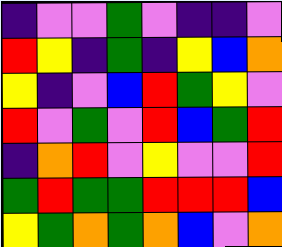[["indigo", "violet", "violet", "green", "violet", "indigo", "indigo", "violet"], ["red", "yellow", "indigo", "green", "indigo", "yellow", "blue", "orange"], ["yellow", "indigo", "violet", "blue", "red", "green", "yellow", "violet"], ["red", "violet", "green", "violet", "red", "blue", "green", "red"], ["indigo", "orange", "red", "violet", "yellow", "violet", "violet", "red"], ["green", "red", "green", "green", "red", "red", "red", "blue"], ["yellow", "green", "orange", "green", "orange", "blue", "violet", "orange"]]